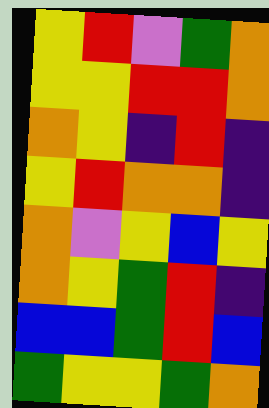[["yellow", "red", "violet", "green", "orange"], ["yellow", "yellow", "red", "red", "orange"], ["orange", "yellow", "indigo", "red", "indigo"], ["yellow", "red", "orange", "orange", "indigo"], ["orange", "violet", "yellow", "blue", "yellow"], ["orange", "yellow", "green", "red", "indigo"], ["blue", "blue", "green", "red", "blue"], ["green", "yellow", "yellow", "green", "orange"]]